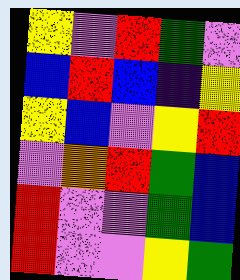[["yellow", "violet", "red", "green", "violet"], ["blue", "red", "blue", "indigo", "yellow"], ["yellow", "blue", "violet", "yellow", "red"], ["violet", "orange", "red", "green", "blue"], ["red", "violet", "violet", "green", "blue"], ["red", "violet", "violet", "yellow", "green"]]